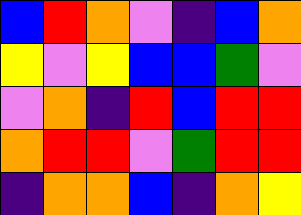[["blue", "red", "orange", "violet", "indigo", "blue", "orange"], ["yellow", "violet", "yellow", "blue", "blue", "green", "violet"], ["violet", "orange", "indigo", "red", "blue", "red", "red"], ["orange", "red", "red", "violet", "green", "red", "red"], ["indigo", "orange", "orange", "blue", "indigo", "orange", "yellow"]]